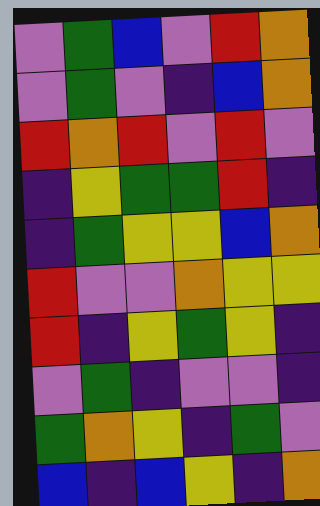[["violet", "green", "blue", "violet", "red", "orange"], ["violet", "green", "violet", "indigo", "blue", "orange"], ["red", "orange", "red", "violet", "red", "violet"], ["indigo", "yellow", "green", "green", "red", "indigo"], ["indigo", "green", "yellow", "yellow", "blue", "orange"], ["red", "violet", "violet", "orange", "yellow", "yellow"], ["red", "indigo", "yellow", "green", "yellow", "indigo"], ["violet", "green", "indigo", "violet", "violet", "indigo"], ["green", "orange", "yellow", "indigo", "green", "violet"], ["blue", "indigo", "blue", "yellow", "indigo", "orange"]]